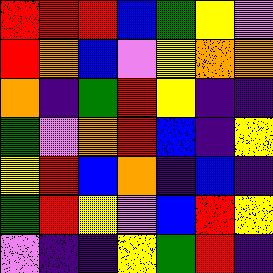[["red", "red", "red", "blue", "green", "yellow", "violet"], ["red", "orange", "blue", "violet", "yellow", "orange", "orange"], ["orange", "indigo", "green", "red", "yellow", "indigo", "indigo"], ["green", "violet", "orange", "red", "blue", "indigo", "yellow"], ["yellow", "red", "blue", "orange", "indigo", "blue", "indigo"], ["green", "red", "yellow", "violet", "blue", "red", "yellow"], ["violet", "indigo", "indigo", "yellow", "green", "red", "indigo"]]